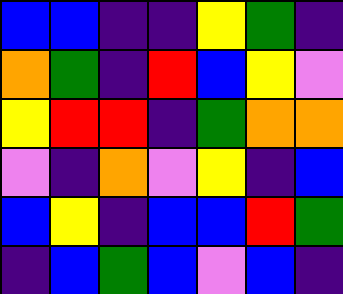[["blue", "blue", "indigo", "indigo", "yellow", "green", "indigo"], ["orange", "green", "indigo", "red", "blue", "yellow", "violet"], ["yellow", "red", "red", "indigo", "green", "orange", "orange"], ["violet", "indigo", "orange", "violet", "yellow", "indigo", "blue"], ["blue", "yellow", "indigo", "blue", "blue", "red", "green"], ["indigo", "blue", "green", "blue", "violet", "blue", "indigo"]]